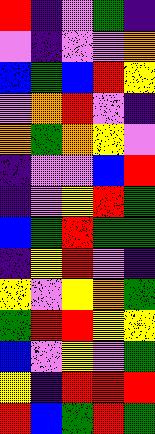[["red", "indigo", "violet", "green", "indigo"], ["violet", "indigo", "violet", "violet", "orange"], ["blue", "green", "blue", "red", "yellow"], ["violet", "orange", "red", "violet", "indigo"], ["orange", "green", "orange", "yellow", "violet"], ["indigo", "violet", "violet", "blue", "red"], ["indigo", "violet", "yellow", "red", "green"], ["blue", "green", "red", "green", "green"], ["indigo", "yellow", "red", "violet", "indigo"], ["yellow", "violet", "yellow", "orange", "green"], ["green", "red", "red", "yellow", "yellow"], ["blue", "violet", "yellow", "violet", "green"], ["yellow", "indigo", "red", "red", "red"], ["red", "blue", "green", "red", "green"]]